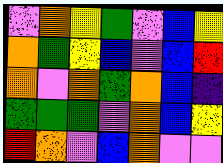[["violet", "orange", "yellow", "green", "violet", "blue", "yellow"], ["orange", "green", "yellow", "blue", "violet", "blue", "red"], ["orange", "violet", "orange", "green", "orange", "blue", "indigo"], ["green", "green", "green", "violet", "orange", "blue", "yellow"], ["red", "orange", "violet", "blue", "orange", "violet", "violet"]]